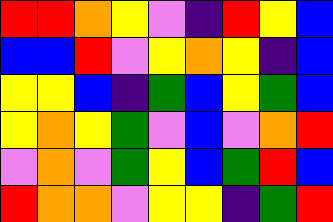[["red", "red", "orange", "yellow", "violet", "indigo", "red", "yellow", "blue"], ["blue", "blue", "red", "violet", "yellow", "orange", "yellow", "indigo", "blue"], ["yellow", "yellow", "blue", "indigo", "green", "blue", "yellow", "green", "blue"], ["yellow", "orange", "yellow", "green", "violet", "blue", "violet", "orange", "red"], ["violet", "orange", "violet", "green", "yellow", "blue", "green", "red", "blue"], ["red", "orange", "orange", "violet", "yellow", "yellow", "indigo", "green", "red"]]